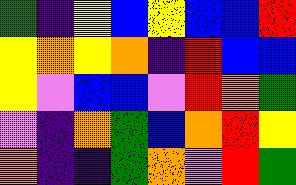[["green", "indigo", "yellow", "blue", "yellow", "blue", "blue", "red"], ["yellow", "orange", "yellow", "orange", "indigo", "red", "blue", "blue"], ["yellow", "violet", "blue", "blue", "violet", "red", "orange", "green"], ["violet", "indigo", "orange", "green", "blue", "orange", "red", "yellow"], ["orange", "indigo", "indigo", "green", "orange", "violet", "red", "green"]]